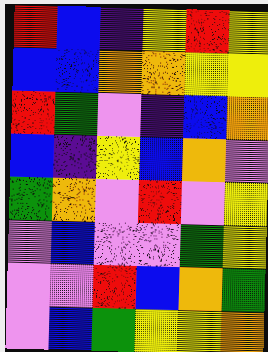[["red", "blue", "indigo", "yellow", "red", "yellow"], ["blue", "blue", "orange", "orange", "yellow", "yellow"], ["red", "green", "violet", "indigo", "blue", "orange"], ["blue", "indigo", "yellow", "blue", "orange", "violet"], ["green", "orange", "violet", "red", "violet", "yellow"], ["violet", "blue", "violet", "violet", "green", "yellow"], ["violet", "violet", "red", "blue", "orange", "green"], ["violet", "blue", "green", "yellow", "yellow", "orange"]]